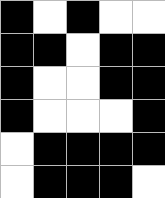[["black", "white", "black", "white", "white"], ["black", "black", "white", "black", "black"], ["black", "white", "white", "black", "black"], ["black", "white", "white", "white", "black"], ["white", "black", "black", "black", "black"], ["white", "black", "black", "black", "white"]]